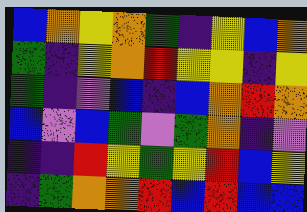[["blue", "orange", "yellow", "orange", "green", "indigo", "yellow", "blue", "orange"], ["green", "indigo", "yellow", "orange", "red", "yellow", "yellow", "indigo", "yellow"], ["green", "indigo", "violet", "blue", "indigo", "blue", "orange", "red", "orange"], ["blue", "violet", "blue", "green", "violet", "green", "orange", "indigo", "violet"], ["indigo", "indigo", "red", "yellow", "green", "yellow", "red", "blue", "yellow"], ["indigo", "green", "orange", "orange", "red", "blue", "red", "blue", "blue"]]